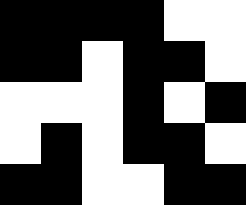[["black", "black", "black", "black", "white", "white"], ["black", "black", "white", "black", "black", "white"], ["white", "white", "white", "black", "white", "black"], ["white", "black", "white", "black", "black", "white"], ["black", "black", "white", "white", "black", "black"]]